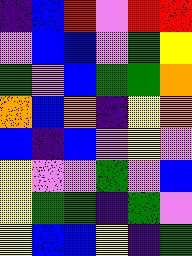[["indigo", "blue", "red", "violet", "red", "red"], ["violet", "blue", "blue", "violet", "green", "yellow"], ["green", "violet", "blue", "green", "green", "orange"], ["orange", "blue", "orange", "indigo", "yellow", "orange"], ["blue", "indigo", "blue", "violet", "yellow", "violet"], ["yellow", "violet", "violet", "green", "violet", "blue"], ["yellow", "green", "green", "indigo", "green", "violet"], ["yellow", "blue", "blue", "yellow", "indigo", "green"]]